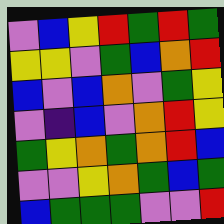[["violet", "blue", "yellow", "red", "green", "red", "green"], ["yellow", "yellow", "violet", "green", "blue", "orange", "red"], ["blue", "violet", "blue", "orange", "violet", "green", "yellow"], ["violet", "indigo", "blue", "violet", "orange", "red", "yellow"], ["green", "yellow", "orange", "green", "orange", "red", "blue"], ["violet", "violet", "yellow", "orange", "green", "blue", "green"], ["blue", "green", "green", "green", "violet", "violet", "red"]]